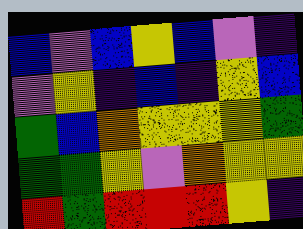[["blue", "violet", "blue", "yellow", "blue", "violet", "indigo"], ["violet", "yellow", "indigo", "blue", "indigo", "yellow", "blue"], ["green", "blue", "orange", "yellow", "yellow", "yellow", "green"], ["green", "green", "yellow", "violet", "orange", "yellow", "yellow"], ["red", "green", "red", "red", "red", "yellow", "indigo"]]